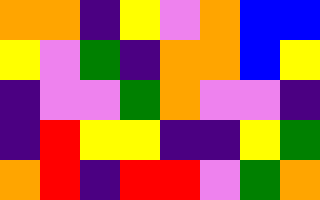[["orange", "orange", "indigo", "yellow", "violet", "orange", "blue", "blue"], ["yellow", "violet", "green", "indigo", "orange", "orange", "blue", "yellow"], ["indigo", "violet", "violet", "green", "orange", "violet", "violet", "indigo"], ["indigo", "red", "yellow", "yellow", "indigo", "indigo", "yellow", "green"], ["orange", "red", "indigo", "red", "red", "violet", "green", "orange"]]